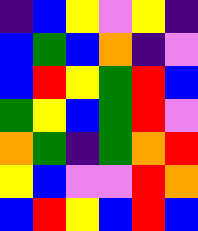[["indigo", "blue", "yellow", "violet", "yellow", "indigo"], ["blue", "green", "blue", "orange", "indigo", "violet"], ["blue", "red", "yellow", "green", "red", "blue"], ["green", "yellow", "blue", "green", "red", "violet"], ["orange", "green", "indigo", "green", "orange", "red"], ["yellow", "blue", "violet", "violet", "red", "orange"], ["blue", "red", "yellow", "blue", "red", "blue"]]